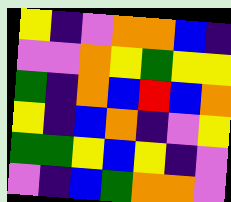[["yellow", "indigo", "violet", "orange", "orange", "blue", "indigo"], ["violet", "violet", "orange", "yellow", "green", "yellow", "yellow"], ["green", "indigo", "orange", "blue", "red", "blue", "orange"], ["yellow", "indigo", "blue", "orange", "indigo", "violet", "yellow"], ["green", "green", "yellow", "blue", "yellow", "indigo", "violet"], ["violet", "indigo", "blue", "green", "orange", "orange", "violet"]]